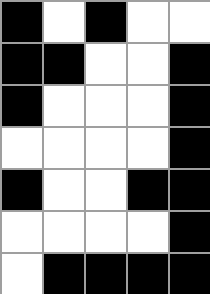[["black", "white", "black", "white", "white"], ["black", "black", "white", "white", "black"], ["black", "white", "white", "white", "black"], ["white", "white", "white", "white", "black"], ["black", "white", "white", "black", "black"], ["white", "white", "white", "white", "black"], ["white", "black", "black", "black", "black"]]